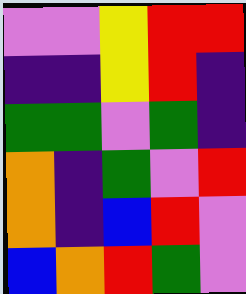[["violet", "violet", "yellow", "red", "red"], ["indigo", "indigo", "yellow", "red", "indigo"], ["green", "green", "violet", "green", "indigo"], ["orange", "indigo", "green", "violet", "red"], ["orange", "indigo", "blue", "red", "violet"], ["blue", "orange", "red", "green", "violet"]]